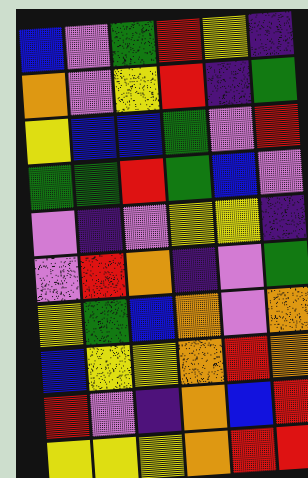[["blue", "violet", "green", "red", "yellow", "indigo"], ["orange", "violet", "yellow", "red", "indigo", "green"], ["yellow", "blue", "blue", "green", "violet", "red"], ["green", "green", "red", "green", "blue", "violet"], ["violet", "indigo", "violet", "yellow", "yellow", "indigo"], ["violet", "red", "orange", "indigo", "violet", "green"], ["yellow", "green", "blue", "orange", "violet", "orange"], ["blue", "yellow", "yellow", "orange", "red", "orange"], ["red", "violet", "indigo", "orange", "blue", "red"], ["yellow", "yellow", "yellow", "orange", "red", "red"]]